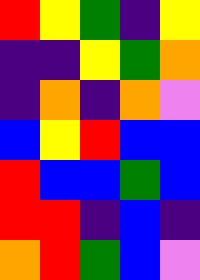[["red", "yellow", "green", "indigo", "yellow"], ["indigo", "indigo", "yellow", "green", "orange"], ["indigo", "orange", "indigo", "orange", "violet"], ["blue", "yellow", "red", "blue", "blue"], ["red", "blue", "blue", "green", "blue"], ["red", "red", "indigo", "blue", "indigo"], ["orange", "red", "green", "blue", "violet"]]